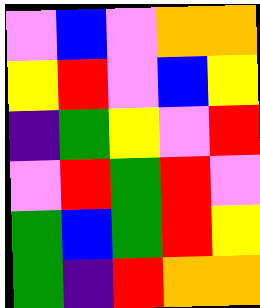[["violet", "blue", "violet", "orange", "orange"], ["yellow", "red", "violet", "blue", "yellow"], ["indigo", "green", "yellow", "violet", "red"], ["violet", "red", "green", "red", "violet"], ["green", "blue", "green", "red", "yellow"], ["green", "indigo", "red", "orange", "orange"]]